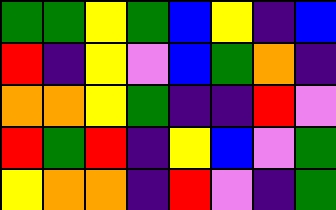[["green", "green", "yellow", "green", "blue", "yellow", "indigo", "blue"], ["red", "indigo", "yellow", "violet", "blue", "green", "orange", "indigo"], ["orange", "orange", "yellow", "green", "indigo", "indigo", "red", "violet"], ["red", "green", "red", "indigo", "yellow", "blue", "violet", "green"], ["yellow", "orange", "orange", "indigo", "red", "violet", "indigo", "green"]]